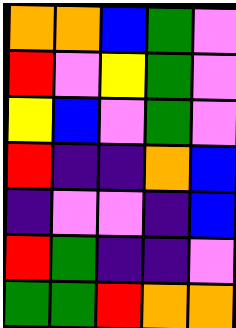[["orange", "orange", "blue", "green", "violet"], ["red", "violet", "yellow", "green", "violet"], ["yellow", "blue", "violet", "green", "violet"], ["red", "indigo", "indigo", "orange", "blue"], ["indigo", "violet", "violet", "indigo", "blue"], ["red", "green", "indigo", "indigo", "violet"], ["green", "green", "red", "orange", "orange"]]